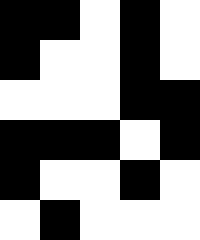[["black", "black", "white", "black", "white"], ["black", "white", "white", "black", "white"], ["white", "white", "white", "black", "black"], ["black", "black", "black", "white", "black"], ["black", "white", "white", "black", "white"], ["white", "black", "white", "white", "white"]]